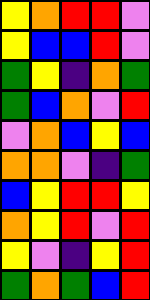[["yellow", "orange", "red", "red", "violet"], ["yellow", "blue", "blue", "red", "violet"], ["green", "yellow", "indigo", "orange", "green"], ["green", "blue", "orange", "violet", "red"], ["violet", "orange", "blue", "yellow", "blue"], ["orange", "orange", "violet", "indigo", "green"], ["blue", "yellow", "red", "red", "yellow"], ["orange", "yellow", "red", "violet", "red"], ["yellow", "violet", "indigo", "yellow", "red"], ["green", "orange", "green", "blue", "red"]]